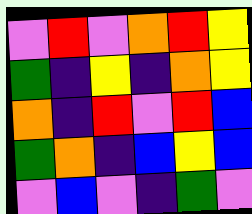[["violet", "red", "violet", "orange", "red", "yellow"], ["green", "indigo", "yellow", "indigo", "orange", "yellow"], ["orange", "indigo", "red", "violet", "red", "blue"], ["green", "orange", "indigo", "blue", "yellow", "blue"], ["violet", "blue", "violet", "indigo", "green", "violet"]]